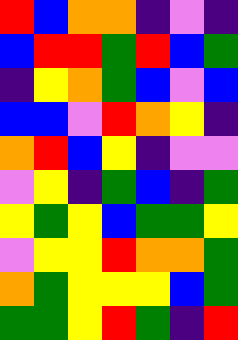[["red", "blue", "orange", "orange", "indigo", "violet", "indigo"], ["blue", "red", "red", "green", "red", "blue", "green"], ["indigo", "yellow", "orange", "green", "blue", "violet", "blue"], ["blue", "blue", "violet", "red", "orange", "yellow", "indigo"], ["orange", "red", "blue", "yellow", "indigo", "violet", "violet"], ["violet", "yellow", "indigo", "green", "blue", "indigo", "green"], ["yellow", "green", "yellow", "blue", "green", "green", "yellow"], ["violet", "yellow", "yellow", "red", "orange", "orange", "green"], ["orange", "green", "yellow", "yellow", "yellow", "blue", "green"], ["green", "green", "yellow", "red", "green", "indigo", "red"]]